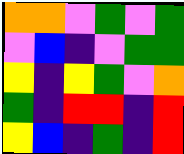[["orange", "orange", "violet", "green", "violet", "green"], ["violet", "blue", "indigo", "violet", "green", "green"], ["yellow", "indigo", "yellow", "green", "violet", "orange"], ["green", "indigo", "red", "red", "indigo", "red"], ["yellow", "blue", "indigo", "green", "indigo", "red"]]